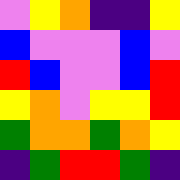[["violet", "yellow", "orange", "indigo", "indigo", "yellow"], ["blue", "violet", "violet", "violet", "blue", "violet"], ["red", "blue", "violet", "violet", "blue", "red"], ["yellow", "orange", "violet", "yellow", "yellow", "red"], ["green", "orange", "orange", "green", "orange", "yellow"], ["indigo", "green", "red", "red", "green", "indigo"]]